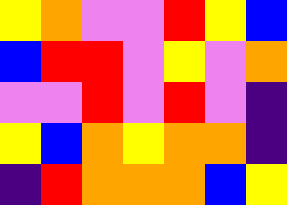[["yellow", "orange", "violet", "violet", "red", "yellow", "blue"], ["blue", "red", "red", "violet", "yellow", "violet", "orange"], ["violet", "violet", "red", "violet", "red", "violet", "indigo"], ["yellow", "blue", "orange", "yellow", "orange", "orange", "indigo"], ["indigo", "red", "orange", "orange", "orange", "blue", "yellow"]]